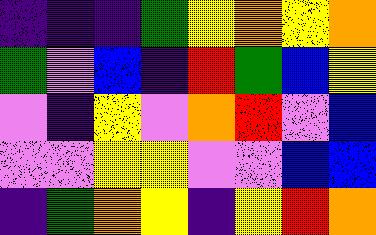[["indigo", "indigo", "indigo", "green", "yellow", "orange", "yellow", "orange"], ["green", "violet", "blue", "indigo", "red", "green", "blue", "yellow"], ["violet", "indigo", "yellow", "violet", "orange", "red", "violet", "blue"], ["violet", "violet", "yellow", "yellow", "violet", "violet", "blue", "blue"], ["indigo", "green", "orange", "yellow", "indigo", "yellow", "red", "orange"]]